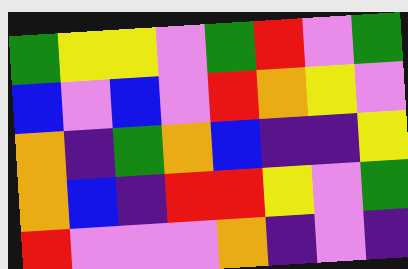[["green", "yellow", "yellow", "violet", "green", "red", "violet", "green"], ["blue", "violet", "blue", "violet", "red", "orange", "yellow", "violet"], ["orange", "indigo", "green", "orange", "blue", "indigo", "indigo", "yellow"], ["orange", "blue", "indigo", "red", "red", "yellow", "violet", "green"], ["red", "violet", "violet", "violet", "orange", "indigo", "violet", "indigo"]]